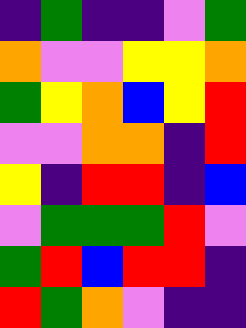[["indigo", "green", "indigo", "indigo", "violet", "green"], ["orange", "violet", "violet", "yellow", "yellow", "orange"], ["green", "yellow", "orange", "blue", "yellow", "red"], ["violet", "violet", "orange", "orange", "indigo", "red"], ["yellow", "indigo", "red", "red", "indigo", "blue"], ["violet", "green", "green", "green", "red", "violet"], ["green", "red", "blue", "red", "red", "indigo"], ["red", "green", "orange", "violet", "indigo", "indigo"]]